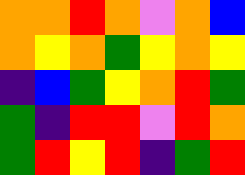[["orange", "orange", "red", "orange", "violet", "orange", "blue"], ["orange", "yellow", "orange", "green", "yellow", "orange", "yellow"], ["indigo", "blue", "green", "yellow", "orange", "red", "green"], ["green", "indigo", "red", "red", "violet", "red", "orange"], ["green", "red", "yellow", "red", "indigo", "green", "red"]]